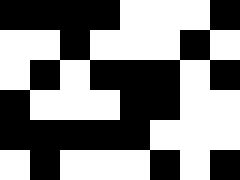[["black", "black", "black", "black", "white", "white", "white", "black"], ["white", "white", "black", "white", "white", "white", "black", "white"], ["white", "black", "white", "black", "black", "black", "white", "black"], ["black", "white", "white", "white", "black", "black", "white", "white"], ["black", "black", "black", "black", "black", "white", "white", "white"], ["white", "black", "white", "white", "white", "black", "white", "black"]]